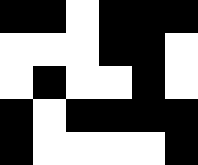[["black", "black", "white", "black", "black", "black"], ["white", "white", "white", "black", "black", "white"], ["white", "black", "white", "white", "black", "white"], ["black", "white", "black", "black", "black", "black"], ["black", "white", "white", "white", "white", "black"]]